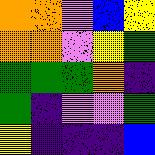[["orange", "orange", "violet", "blue", "yellow"], ["orange", "orange", "violet", "yellow", "green"], ["green", "green", "green", "orange", "indigo"], ["green", "indigo", "violet", "violet", "green"], ["yellow", "indigo", "indigo", "indigo", "blue"]]